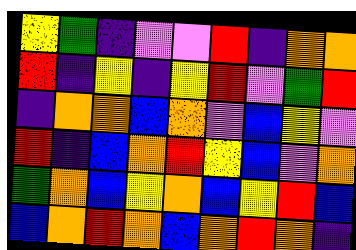[["yellow", "green", "indigo", "violet", "violet", "red", "indigo", "orange", "orange"], ["red", "indigo", "yellow", "indigo", "yellow", "red", "violet", "green", "red"], ["indigo", "orange", "orange", "blue", "orange", "violet", "blue", "yellow", "violet"], ["red", "indigo", "blue", "orange", "red", "yellow", "blue", "violet", "orange"], ["green", "orange", "blue", "yellow", "orange", "blue", "yellow", "red", "blue"], ["blue", "orange", "red", "orange", "blue", "orange", "red", "orange", "indigo"]]